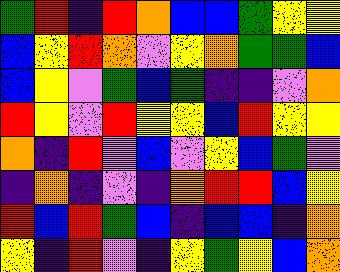[["green", "red", "indigo", "red", "orange", "blue", "blue", "green", "yellow", "yellow"], ["blue", "yellow", "red", "orange", "violet", "yellow", "orange", "green", "green", "blue"], ["blue", "yellow", "violet", "green", "blue", "green", "indigo", "indigo", "violet", "orange"], ["red", "yellow", "violet", "red", "yellow", "yellow", "blue", "red", "yellow", "yellow"], ["orange", "indigo", "red", "violet", "blue", "violet", "yellow", "blue", "green", "violet"], ["indigo", "orange", "indigo", "violet", "indigo", "orange", "red", "red", "blue", "yellow"], ["red", "blue", "red", "green", "blue", "indigo", "blue", "blue", "indigo", "orange"], ["yellow", "indigo", "red", "violet", "indigo", "yellow", "green", "yellow", "blue", "orange"]]